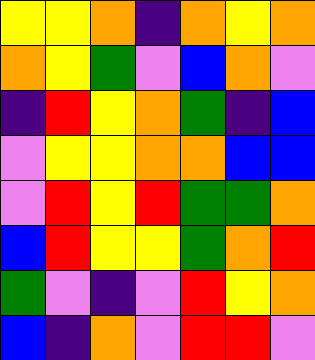[["yellow", "yellow", "orange", "indigo", "orange", "yellow", "orange"], ["orange", "yellow", "green", "violet", "blue", "orange", "violet"], ["indigo", "red", "yellow", "orange", "green", "indigo", "blue"], ["violet", "yellow", "yellow", "orange", "orange", "blue", "blue"], ["violet", "red", "yellow", "red", "green", "green", "orange"], ["blue", "red", "yellow", "yellow", "green", "orange", "red"], ["green", "violet", "indigo", "violet", "red", "yellow", "orange"], ["blue", "indigo", "orange", "violet", "red", "red", "violet"]]